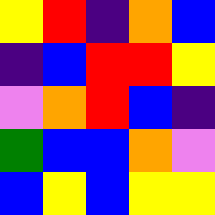[["yellow", "red", "indigo", "orange", "blue"], ["indigo", "blue", "red", "red", "yellow"], ["violet", "orange", "red", "blue", "indigo"], ["green", "blue", "blue", "orange", "violet"], ["blue", "yellow", "blue", "yellow", "yellow"]]